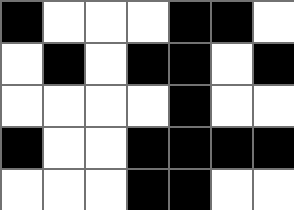[["black", "white", "white", "white", "black", "black", "white"], ["white", "black", "white", "black", "black", "white", "black"], ["white", "white", "white", "white", "black", "white", "white"], ["black", "white", "white", "black", "black", "black", "black"], ["white", "white", "white", "black", "black", "white", "white"]]